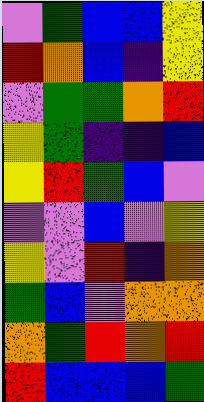[["violet", "green", "blue", "blue", "yellow"], ["red", "orange", "blue", "indigo", "yellow"], ["violet", "green", "green", "orange", "red"], ["yellow", "green", "indigo", "indigo", "blue"], ["yellow", "red", "green", "blue", "violet"], ["violet", "violet", "blue", "violet", "yellow"], ["yellow", "violet", "red", "indigo", "orange"], ["green", "blue", "violet", "orange", "orange"], ["orange", "green", "red", "orange", "red"], ["red", "blue", "blue", "blue", "green"]]